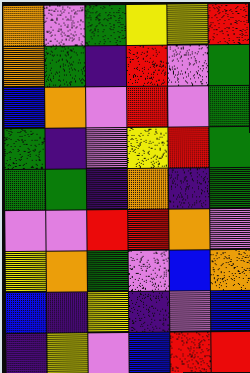[["orange", "violet", "green", "yellow", "yellow", "red"], ["orange", "green", "indigo", "red", "violet", "green"], ["blue", "orange", "violet", "red", "violet", "green"], ["green", "indigo", "violet", "yellow", "red", "green"], ["green", "green", "indigo", "orange", "indigo", "green"], ["violet", "violet", "red", "red", "orange", "violet"], ["yellow", "orange", "green", "violet", "blue", "orange"], ["blue", "indigo", "yellow", "indigo", "violet", "blue"], ["indigo", "yellow", "violet", "blue", "red", "red"]]